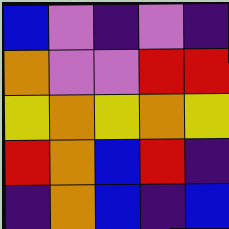[["blue", "violet", "indigo", "violet", "indigo"], ["orange", "violet", "violet", "red", "red"], ["yellow", "orange", "yellow", "orange", "yellow"], ["red", "orange", "blue", "red", "indigo"], ["indigo", "orange", "blue", "indigo", "blue"]]